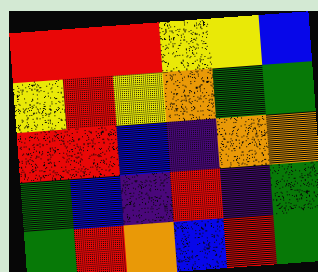[["red", "red", "red", "yellow", "yellow", "blue"], ["yellow", "red", "yellow", "orange", "green", "green"], ["red", "red", "blue", "indigo", "orange", "orange"], ["green", "blue", "indigo", "red", "indigo", "green"], ["green", "red", "orange", "blue", "red", "green"]]